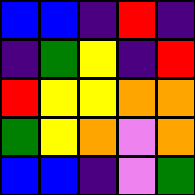[["blue", "blue", "indigo", "red", "indigo"], ["indigo", "green", "yellow", "indigo", "red"], ["red", "yellow", "yellow", "orange", "orange"], ["green", "yellow", "orange", "violet", "orange"], ["blue", "blue", "indigo", "violet", "green"]]